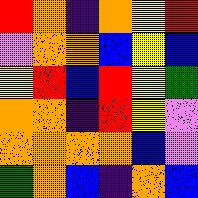[["red", "orange", "indigo", "orange", "yellow", "red"], ["violet", "orange", "orange", "blue", "yellow", "blue"], ["yellow", "red", "blue", "red", "yellow", "green"], ["orange", "orange", "indigo", "red", "yellow", "violet"], ["orange", "orange", "orange", "orange", "blue", "violet"], ["green", "orange", "blue", "indigo", "orange", "blue"]]